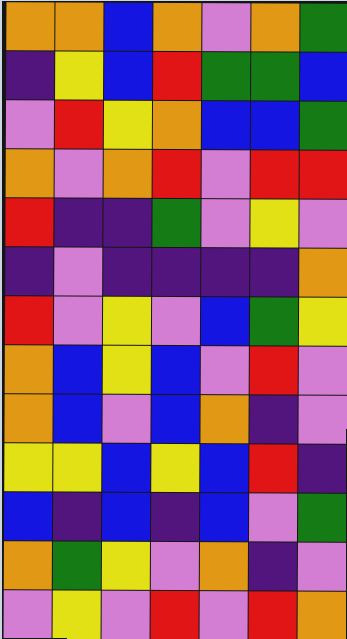[["orange", "orange", "blue", "orange", "violet", "orange", "green"], ["indigo", "yellow", "blue", "red", "green", "green", "blue"], ["violet", "red", "yellow", "orange", "blue", "blue", "green"], ["orange", "violet", "orange", "red", "violet", "red", "red"], ["red", "indigo", "indigo", "green", "violet", "yellow", "violet"], ["indigo", "violet", "indigo", "indigo", "indigo", "indigo", "orange"], ["red", "violet", "yellow", "violet", "blue", "green", "yellow"], ["orange", "blue", "yellow", "blue", "violet", "red", "violet"], ["orange", "blue", "violet", "blue", "orange", "indigo", "violet"], ["yellow", "yellow", "blue", "yellow", "blue", "red", "indigo"], ["blue", "indigo", "blue", "indigo", "blue", "violet", "green"], ["orange", "green", "yellow", "violet", "orange", "indigo", "violet"], ["violet", "yellow", "violet", "red", "violet", "red", "orange"]]